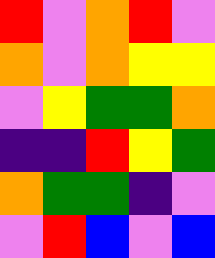[["red", "violet", "orange", "red", "violet"], ["orange", "violet", "orange", "yellow", "yellow"], ["violet", "yellow", "green", "green", "orange"], ["indigo", "indigo", "red", "yellow", "green"], ["orange", "green", "green", "indigo", "violet"], ["violet", "red", "blue", "violet", "blue"]]